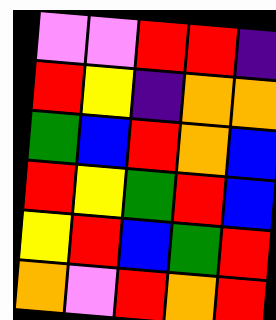[["violet", "violet", "red", "red", "indigo"], ["red", "yellow", "indigo", "orange", "orange"], ["green", "blue", "red", "orange", "blue"], ["red", "yellow", "green", "red", "blue"], ["yellow", "red", "blue", "green", "red"], ["orange", "violet", "red", "orange", "red"]]